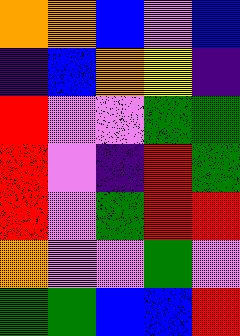[["orange", "orange", "blue", "violet", "blue"], ["indigo", "blue", "orange", "yellow", "indigo"], ["red", "violet", "violet", "green", "green"], ["red", "violet", "indigo", "red", "green"], ["red", "violet", "green", "red", "red"], ["orange", "violet", "violet", "green", "violet"], ["green", "green", "blue", "blue", "red"]]